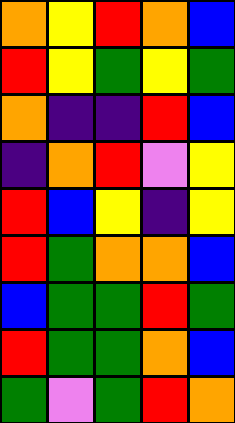[["orange", "yellow", "red", "orange", "blue"], ["red", "yellow", "green", "yellow", "green"], ["orange", "indigo", "indigo", "red", "blue"], ["indigo", "orange", "red", "violet", "yellow"], ["red", "blue", "yellow", "indigo", "yellow"], ["red", "green", "orange", "orange", "blue"], ["blue", "green", "green", "red", "green"], ["red", "green", "green", "orange", "blue"], ["green", "violet", "green", "red", "orange"]]